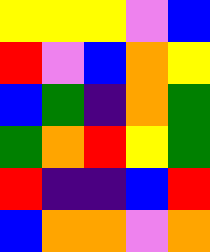[["yellow", "yellow", "yellow", "violet", "blue"], ["red", "violet", "blue", "orange", "yellow"], ["blue", "green", "indigo", "orange", "green"], ["green", "orange", "red", "yellow", "green"], ["red", "indigo", "indigo", "blue", "red"], ["blue", "orange", "orange", "violet", "orange"]]